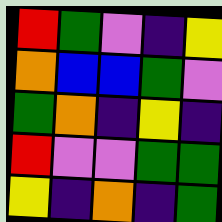[["red", "green", "violet", "indigo", "yellow"], ["orange", "blue", "blue", "green", "violet"], ["green", "orange", "indigo", "yellow", "indigo"], ["red", "violet", "violet", "green", "green"], ["yellow", "indigo", "orange", "indigo", "green"]]